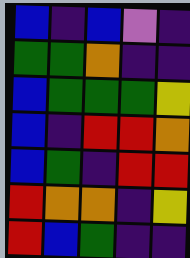[["blue", "indigo", "blue", "violet", "indigo"], ["green", "green", "orange", "indigo", "indigo"], ["blue", "green", "green", "green", "yellow"], ["blue", "indigo", "red", "red", "orange"], ["blue", "green", "indigo", "red", "red"], ["red", "orange", "orange", "indigo", "yellow"], ["red", "blue", "green", "indigo", "indigo"]]